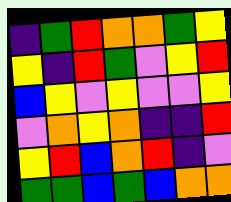[["indigo", "green", "red", "orange", "orange", "green", "yellow"], ["yellow", "indigo", "red", "green", "violet", "yellow", "red"], ["blue", "yellow", "violet", "yellow", "violet", "violet", "yellow"], ["violet", "orange", "yellow", "orange", "indigo", "indigo", "red"], ["yellow", "red", "blue", "orange", "red", "indigo", "violet"], ["green", "green", "blue", "green", "blue", "orange", "orange"]]